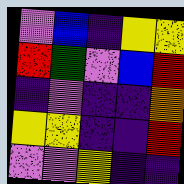[["violet", "blue", "indigo", "yellow", "yellow"], ["red", "green", "violet", "blue", "red"], ["indigo", "violet", "indigo", "indigo", "orange"], ["yellow", "yellow", "indigo", "indigo", "red"], ["violet", "violet", "yellow", "indigo", "indigo"]]